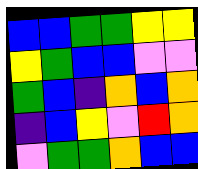[["blue", "blue", "green", "green", "yellow", "yellow"], ["yellow", "green", "blue", "blue", "violet", "violet"], ["green", "blue", "indigo", "orange", "blue", "orange"], ["indigo", "blue", "yellow", "violet", "red", "orange"], ["violet", "green", "green", "orange", "blue", "blue"]]